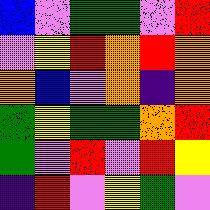[["blue", "violet", "green", "green", "violet", "red"], ["violet", "yellow", "red", "orange", "red", "orange"], ["orange", "blue", "violet", "orange", "indigo", "orange"], ["green", "yellow", "green", "green", "orange", "red"], ["green", "violet", "red", "violet", "red", "yellow"], ["indigo", "red", "violet", "yellow", "green", "violet"]]